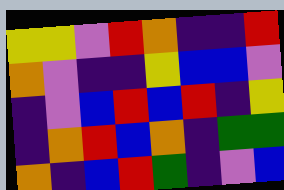[["yellow", "yellow", "violet", "red", "orange", "indigo", "indigo", "red"], ["orange", "violet", "indigo", "indigo", "yellow", "blue", "blue", "violet"], ["indigo", "violet", "blue", "red", "blue", "red", "indigo", "yellow"], ["indigo", "orange", "red", "blue", "orange", "indigo", "green", "green"], ["orange", "indigo", "blue", "red", "green", "indigo", "violet", "blue"]]